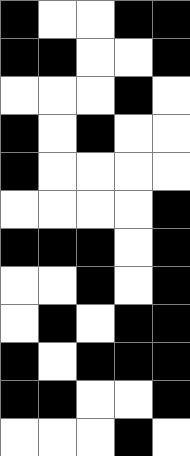[["black", "white", "white", "black", "black"], ["black", "black", "white", "white", "black"], ["white", "white", "white", "black", "white"], ["black", "white", "black", "white", "white"], ["black", "white", "white", "white", "white"], ["white", "white", "white", "white", "black"], ["black", "black", "black", "white", "black"], ["white", "white", "black", "white", "black"], ["white", "black", "white", "black", "black"], ["black", "white", "black", "black", "black"], ["black", "black", "white", "white", "black"], ["white", "white", "white", "black", "white"]]